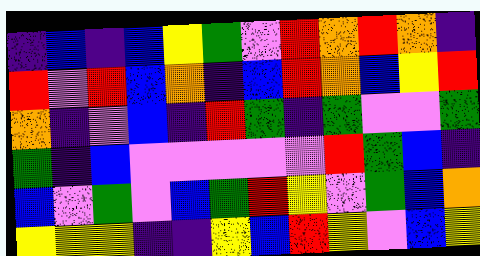[["indigo", "blue", "indigo", "blue", "yellow", "green", "violet", "red", "orange", "red", "orange", "indigo"], ["red", "violet", "red", "blue", "orange", "indigo", "blue", "red", "orange", "blue", "yellow", "red"], ["orange", "indigo", "violet", "blue", "indigo", "red", "green", "indigo", "green", "violet", "violet", "green"], ["green", "indigo", "blue", "violet", "violet", "violet", "violet", "violet", "red", "green", "blue", "indigo"], ["blue", "violet", "green", "violet", "blue", "green", "red", "yellow", "violet", "green", "blue", "orange"], ["yellow", "yellow", "yellow", "indigo", "indigo", "yellow", "blue", "red", "yellow", "violet", "blue", "yellow"]]